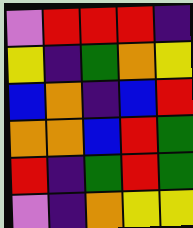[["violet", "red", "red", "red", "indigo"], ["yellow", "indigo", "green", "orange", "yellow"], ["blue", "orange", "indigo", "blue", "red"], ["orange", "orange", "blue", "red", "green"], ["red", "indigo", "green", "red", "green"], ["violet", "indigo", "orange", "yellow", "yellow"]]